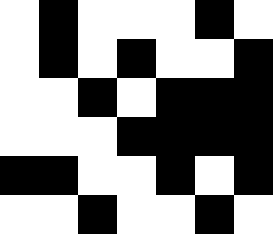[["white", "black", "white", "white", "white", "black", "white"], ["white", "black", "white", "black", "white", "white", "black"], ["white", "white", "black", "white", "black", "black", "black"], ["white", "white", "white", "black", "black", "black", "black"], ["black", "black", "white", "white", "black", "white", "black"], ["white", "white", "black", "white", "white", "black", "white"]]